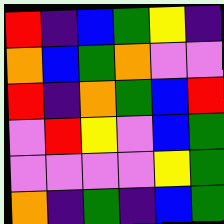[["red", "indigo", "blue", "green", "yellow", "indigo"], ["orange", "blue", "green", "orange", "violet", "violet"], ["red", "indigo", "orange", "green", "blue", "red"], ["violet", "red", "yellow", "violet", "blue", "green"], ["violet", "violet", "violet", "violet", "yellow", "green"], ["orange", "indigo", "green", "indigo", "blue", "green"]]